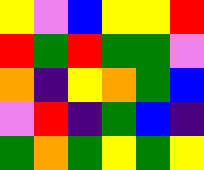[["yellow", "violet", "blue", "yellow", "yellow", "red"], ["red", "green", "red", "green", "green", "violet"], ["orange", "indigo", "yellow", "orange", "green", "blue"], ["violet", "red", "indigo", "green", "blue", "indigo"], ["green", "orange", "green", "yellow", "green", "yellow"]]